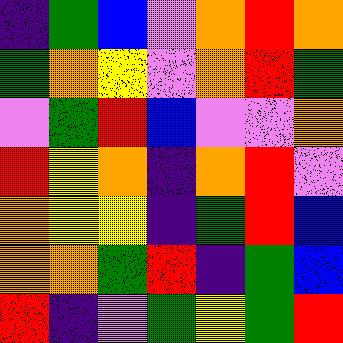[["indigo", "green", "blue", "violet", "orange", "red", "orange"], ["green", "orange", "yellow", "violet", "orange", "red", "green"], ["violet", "green", "red", "blue", "violet", "violet", "orange"], ["red", "yellow", "orange", "indigo", "orange", "red", "violet"], ["orange", "yellow", "yellow", "indigo", "green", "red", "blue"], ["orange", "orange", "green", "red", "indigo", "green", "blue"], ["red", "indigo", "violet", "green", "yellow", "green", "red"]]